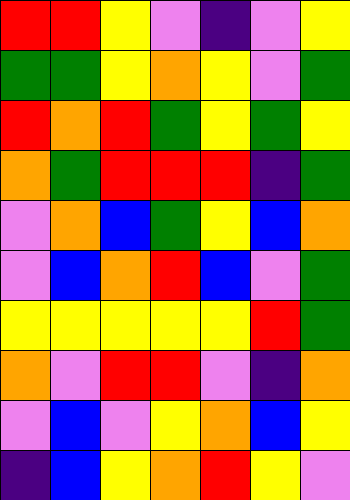[["red", "red", "yellow", "violet", "indigo", "violet", "yellow"], ["green", "green", "yellow", "orange", "yellow", "violet", "green"], ["red", "orange", "red", "green", "yellow", "green", "yellow"], ["orange", "green", "red", "red", "red", "indigo", "green"], ["violet", "orange", "blue", "green", "yellow", "blue", "orange"], ["violet", "blue", "orange", "red", "blue", "violet", "green"], ["yellow", "yellow", "yellow", "yellow", "yellow", "red", "green"], ["orange", "violet", "red", "red", "violet", "indigo", "orange"], ["violet", "blue", "violet", "yellow", "orange", "blue", "yellow"], ["indigo", "blue", "yellow", "orange", "red", "yellow", "violet"]]